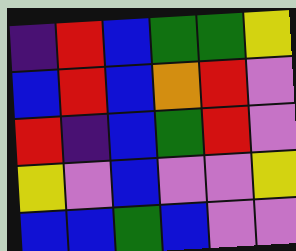[["indigo", "red", "blue", "green", "green", "yellow"], ["blue", "red", "blue", "orange", "red", "violet"], ["red", "indigo", "blue", "green", "red", "violet"], ["yellow", "violet", "blue", "violet", "violet", "yellow"], ["blue", "blue", "green", "blue", "violet", "violet"]]